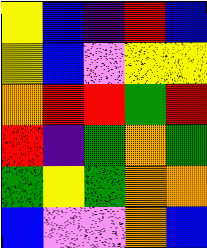[["yellow", "blue", "indigo", "red", "blue"], ["yellow", "blue", "violet", "yellow", "yellow"], ["orange", "red", "red", "green", "red"], ["red", "indigo", "green", "orange", "green"], ["green", "yellow", "green", "orange", "orange"], ["blue", "violet", "violet", "orange", "blue"]]